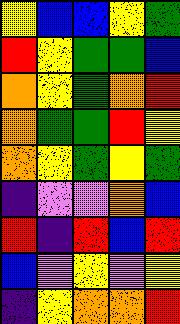[["yellow", "blue", "blue", "yellow", "green"], ["red", "yellow", "green", "green", "blue"], ["orange", "yellow", "green", "orange", "red"], ["orange", "green", "green", "red", "yellow"], ["orange", "yellow", "green", "yellow", "green"], ["indigo", "violet", "violet", "orange", "blue"], ["red", "indigo", "red", "blue", "red"], ["blue", "violet", "yellow", "violet", "yellow"], ["indigo", "yellow", "orange", "orange", "red"]]